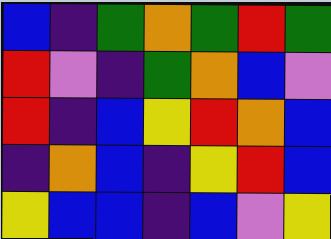[["blue", "indigo", "green", "orange", "green", "red", "green"], ["red", "violet", "indigo", "green", "orange", "blue", "violet"], ["red", "indigo", "blue", "yellow", "red", "orange", "blue"], ["indigo", "orange", "blue", "indigo", "yellow", "red", "blue"], ["yellow", "blue", "blue", "indigo", "blue", "violet", "yellow"]]